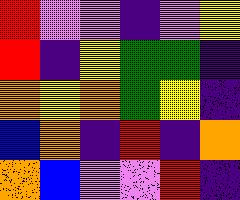[["red", "violet", "violet", "indigo", "violet", "yellow"], ["red", "indigo", "yellow", "green", "green", "indigo"], ["orange", "yellow", "orange", "green", "yellow", "indigo"], ["blue", "orange", "indigo", "red", "indigo", "orange"], ["orange", "blue", "violet", "violet", "red", "indigo"]]